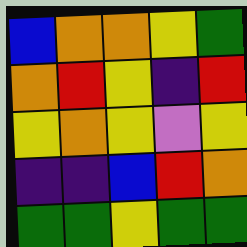[["blue", "orange", "orange", "yellow", "green"], ["orange", "red", "yellow", "indigo", "red"], ["yellow", "orange", "yellow", "violet", "yellow"], ["indigo", "indigo", "blue", "red", "orange"], ["green", "green", "yellow", "green", "green"]]